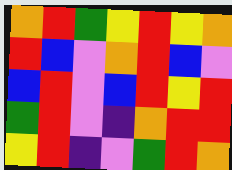[["orange", "red", "green", "yellow", "red", "yellow", "orange"], ["red", "blue", "violet", "orange", "red", "blue", "violet"], ["blue", "red", "violet", "blue", "red", "yellow", "red"], ["green", "red", "violet", "indigo", "orange", "red", "red"], ["yellow", "red", "indigo", "violet", "green", "red", "orange"]]